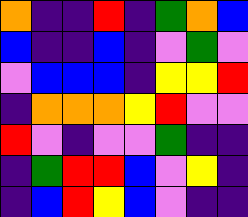[["orange", "indigo", "indigo", "red", "indigo", "green", "orange", "blue"], ["blue", "indigo", "indigo", "blue", "indigo", "violet", "green", "violet"], ["violet", "blue", "blue", "blue", "indigo", "yellow", "yellow", "red"], ["indigo", "orange", "orange", "orange", "yellow", "red", "violet", "violet"], ["red", "violet", "indigo", "violet", "violet", "green", "indigo", "indigo"], ["indigo", "green", "red", "red", "blue", "violet", "yellow", "indigo"], ["indigo", "blue", "red", "yellow", "blue", "violet", "indigo", "indigo"]]